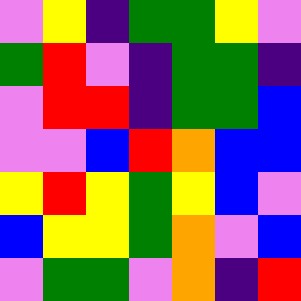[["violet", "yellow", "indigo", "green", "green", "yellow", "violet"], ["green", "red", "violet", "indigo", "green", "green", "indigo"], ["violet", "red", "red", "indigo", "green", "green", "blue"], ["violet", "violet", "blue", "red", "orange", "blue", "blue"], ["yellow", "red", "yellow", "green", "yellow", "blue", "violet"], ["blue", "yellow", "yellow", "green", "orange", "violet", "blue"], ["violet", "green", "green", "violet", "orange", "indigo", "red"]]